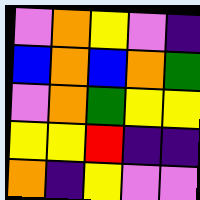[["violet", "orange", "yellow", "violet", "indigo"], ["blue", "orange", "blue", "orange", "green"], ["violet", "orange", "green", "yellow", "yellow"], ["yellow", "yellow", "red", "indigo", "indigo"], ["orange", "indigo", "yellow", "violet", "violet"]]